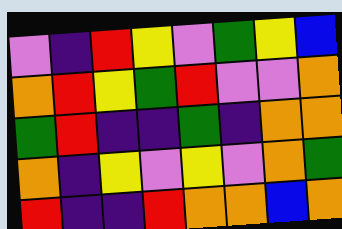[["violet", "indigo", "red", "yellow", "violet", "green", "yellow", "blue"], ["orange", "red", "yellow", "green", "red", "violet", "violet", "orange"], ["green", "red", "indigo", "indigo", "green", "indigo", "orange", "orange"], ["orange", "indigo", "yellow", "violet", "yellow", "violet", "orange", "green"], ["red", "indigo", "indigo", "red", "orange", "orange", "blue", "orange"]]